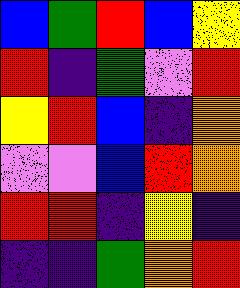[["blue", "green", "red", "blue", "yellow"], ["red", "indigo", "green", "violet", "red"], ["yellow", "red", "blue", "indigo", "orange"], ["violet", "violet", "blue", "red", "orange"], ["red", "red", "indigo", "yellow", "indigo"], ["indigo", "indigo", "green", "orange", "red"]]